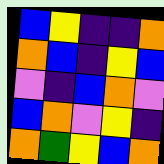[["blue", "yellow", "indigo", "indigo", "orange"], ["orange", "blue", "indigo", "yellow", "blue"], ["violet", "indigo", "blue", "orange", "violet"], ["blue", "orange", "violet", "yellow", "indigo"], ["orange", "green", "yellow", "blue", "orange"]]